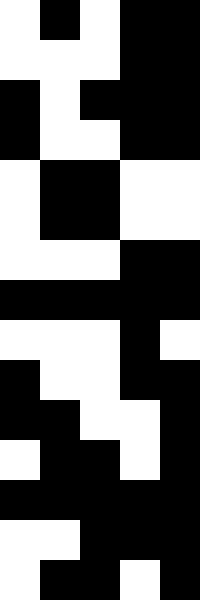[["white", "black", "white", "black", "black"], ["white", "white", "white", "black", "black"], ["black", "white", "black", "black", "black"], ["black", "white", "white", "black", "black"], ["white", "black", "black", "white", "white"], ["white", "black", "black", "white", "white"], ["white", "white", "white", "black", "black"], ["black", "black", "black", "black", "black"], ["white", "white", "white", "black", "white"], ["black", "white", "white", "black", "black"], ["black", "black", "white", "white", "black"], ["white", "black", "black", "white", "black"], ["black", "black", "black", "black", "black"], ["white", "white", "black", "black", "black"], ["white", "black", "black", "white", "black"]]